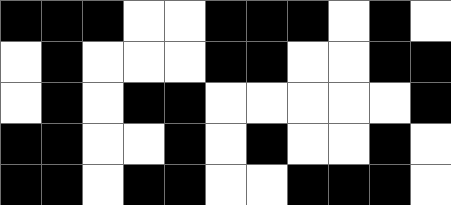[["black", "black", "black", "white", "white", "black", "black", "black", "white", "black", "white"], ["white", "black", "white", "white", "white", "black", "black", "white", "white", "black", "black"], ["white", "black", "white", "black", "black", "white", "white", "white", "white", "white", "black"], ["black", "black", "white", "white", "black", "white", "black", "white", "white", "black", "white"], ["black", "black", "white", "black", "black", "white", "white", "black", "black", "black", "white"]]